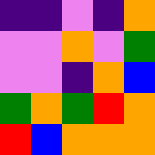[["indigo", "indigo", "violet", "indigo", "orange"], ["violet", "violet", "orange", "violet", "green"], ["violet", "violet", "indigo", "orange", "blue"], ["green", "orange", "green", "red", "orange"], ["red", "blue", "orange", "orange", "orange"]]